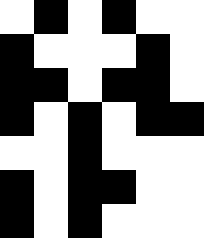[["white", "black", "white", "black", "white", "white"], ["black", "white", "white", "white", "black", "white"], ["black", "black", "white", "black", "black", "white"], ["black", "white", "black", "white", "black", "black"], ["white", "white", "black", "white", "white", "white"], ["black", "white", "black", "black", "white", "white"], ["black", "white", "black", "white", "white", "white"]]